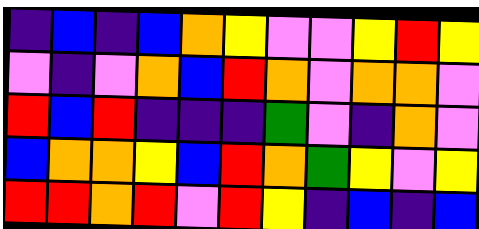[["indigo", "blue", "indigo", "blue", "orange", "yellow", "violet", "violet", "yellow", "red", "yellow"], ["violet", "indigo", "violet", "orange", "blue", "red", "orange", "violet", "orange", "orange", "violet"], ["red", "blue", "red", "indigo", "indigo", "indigo", "green", "violet", "indigo", "orange", "violet"], ["blue", "orange", "orange", "yellow", "blue", "red", "orange", "green", "yellow", "violet", "yellow"], ["red", "red", "orange", "red", "violet", "red", "yellow", "indigo", "blue", "indigo", "blue"]]